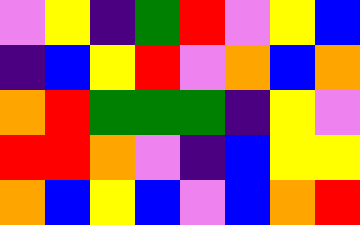[["violet", "yellow", "indigo", "green", "red", "violet", "yellow", "blue"], ["indigo", "blue", "yellow", "red", "violet", "orange", "blue", "orange"], ["orange", "red", "green", "green", "green", "indigo", "yellow", "violet"], ["red", "red", "orange", "violet", "indigo", "blue", "yellow", "yellow"], ["orange", "blue", "yellow", "blue", "violet", "blue", "orange", "red"]]